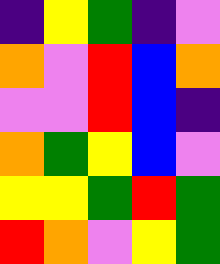[["indigo", "yellow", "green", "indigo", "violet"], ["orange", "violet", "red", "blue", "orange"], ["violet", "violet", "red", "blue", "indigo"], ["orange", "green", "yellow", "blue", "violet"], ["yellow", "yellow", "green", "red", "green"], ["red", "orange", "violet", "yellow", "green"]]